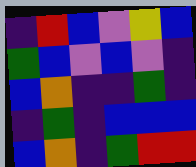[["indigo", "red", "blue", "violet", "yellow", "blue"], ["green", "blue", "violet", "blue", "violet", "indigo"], ["blue", "orange", "indigo", "indigo", "green", "indigo"], ["indigo", "green", "indigo", "blue", "blue", "blue"], ["blue", "orange", "indigo", "green", "red", "red"]]